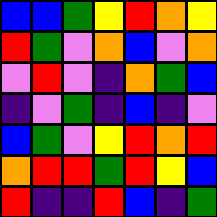[["blue", "blue", "green", "yellow", "red", "orange", "yellow"], ["red", "green", "violet", "orange", "blue", "violet", "orange"], ["violet", "red", "violet", "indigo", "orange", "green", "blue"], ["indigo", "violet", "green", "indigo", "blue", "indigo", "violet"], ["blue", "green", "violet", "yellow", "red", "orange", "red"], ["orange", "red", "red", "green", "red", "yellow", "blue"], ["red", "indigo", "indigo", "red", "blue", "indigo", "green"]]